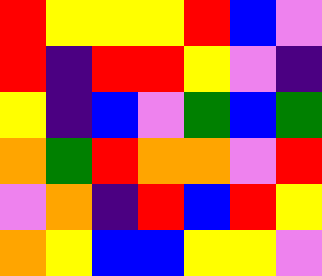[["red", "yellow", "yellow", "yellow", "red", "blue", "violet"], ["red", "indigo", "red", "red", "yellow", "violet", "indigo"], ["yellow", "indigo", "blue", "violet", "green", "blue", "green"], ["orange", "green", "red", "orange", "orange", "violet", "red"], ["violet", "orange", "indigo", "red", "blue", "red", "yellow"], ["orange", "yellow", "blue", "blue", "yellow", "yellow", "violet"]]